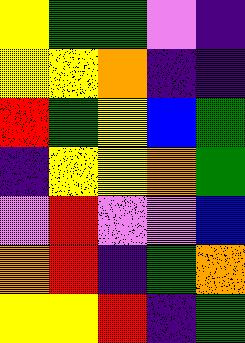[["yellow", "green", "green", "violet", "indigo"], ["yellow", "yellow", "orange", "indigo", "indigo"], ["red", "green", "yellow", "blue", "green"], ["indigo", "yellow", "yellow", "orange", "green"], ["violet", "red", "violet", "violet", "blue"], ["orange", "red", "indigo", "green", "orange"], ["yellow", "yellow", "red", "indigo", "green"]]